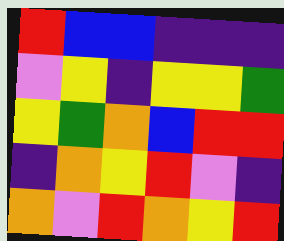[["red", "blue", "blue", "indigo", "indigo", "indigo"], ["violet", "yellow", "indigo", "yellow", "yellow", "green"], ["yellow", "green", "orange", "blue", "red", "red"], ["indigo", "orange", "yellow", "red", "violet", "indigo"], ["orange", "violet", "red", "orange", "yellow", "red"]]